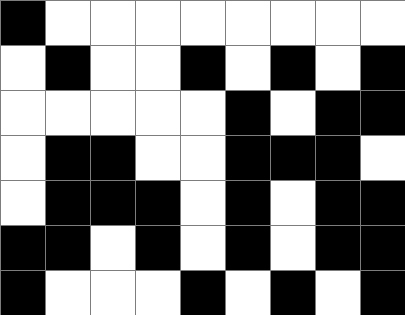[["black", "white", "white", "white", "white", "white", "white", "white", "white"], ["white", "black", "white", "white", "black", "white", "black", "white", "black"], ["white", "white", "white", "white", "white", "black", "white", "black", "black"], ["white", "black", "black", "white", "white", "black", "black", "black", "white"], ["white", "black", "black", "black", "white", "black", "white", "black", "black"], ["black", "black", "white", "black", "white", "black", "white", "black", "black"], ["black", "white", "white", "white", "black", "white", "black", "white", "black"]]